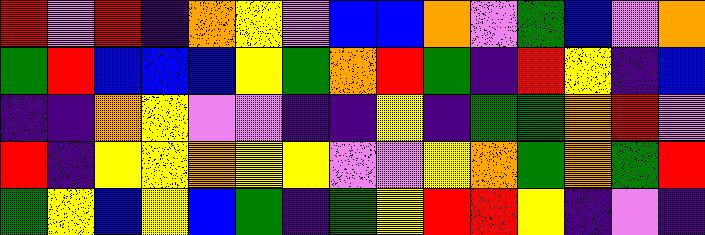[["red", "violet", "red", "indigo", "orange", "yellow", "violet", "blue", "blue", "orange", "violet", "green", "blue", "violet", "orange"], ["green", "red", "blue", "blue", "blue", "yellow", "green", "orange", "red", "green", "indigo", "red", "yellow", "indigo", "blue"], ["indigo", "indigo", "orange", "yellow", "violet", "violet", "indigo", "indigo", "yellow", "indigo", "green", "green", "orange", "red", "violet"], ["red", "indigo", "yellow", "yellow", "orange", "yellow", "yellow", "violet", "violet", "yellow", "orange", "green", "orange", "green", "red"], ["green", "yellow", "blue", "yellow", "blue", "green", "indigo", "green", "yellow", "red", "red", "yellow", "indigo", "violet", "indigo"]]